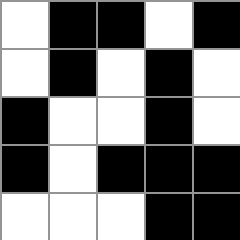[["white", "black", "black", "white", "black"], ["white", "black", "white", "black", "white"], ["black", "white", "white", "black", "white"], ["black", "white", "black", "black", "black"], ["white", "white", "white", "black", "black"]]